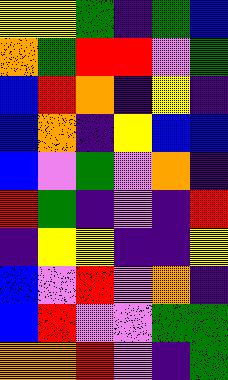[["yellow", "yellow", "green", "indigo", "green", "blue"], ["orange", "green", "red", "red", "violet", "green"], ["blue", "red", "orange", "indigo", "yellow", "indigo"], ["blue", "orange", "indigo", "yellow", "blue", "blue"], ["blue", "violet", "green", "violet", "orange", "indigo"], ["red", "green", "indigo", "violet", "indigo", "red"], ["indigo", "yellow", "yellow", "indigo", "indigo", "yellow"], ["blue", "violet", "red", "violet", "orange", "indigo"], ["blue", "red", "violet", "violet", "green", "green"], ["orange", "orange", "red", "violet", "indigo", "green"]]